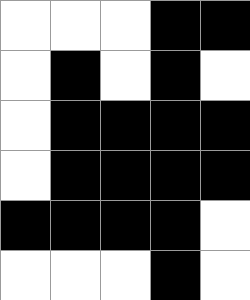[["white", "white", "white", "black", "black"], ["white", "black", "white", "black", "white"], ["white", "black", "black", "black", "black"], ["white", "black", "black", "black", "black"], ["black", "black", "black", "black", "white"], ["white", "white", "white", "black", "white"]]